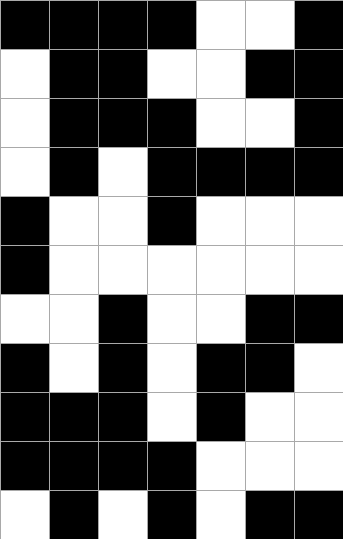[["black", "black", "black", "black", "white", "white", "black"], ["white", "black", "black", "white", "white", "black", "black"], ["white", "black", "black", "black", "white", "white", "black"], ["white", "black", "white", "black", "black", "black", "black"], ["black", "white", "white", "black", "white", "white", "white"], ["black", "white", "white", "white", "white", "white", "white"], ["white", "white", "black", "white", "white", "black", "black"], ["black", "white", "black", "white", "black", "black", "white"], ["black", "black", "black", "white", "black", "white", "white"], ["black", "black", "black", "black", "white", "white", "white"], ["white", "black", "white", "black", "white", "black", "black"]]